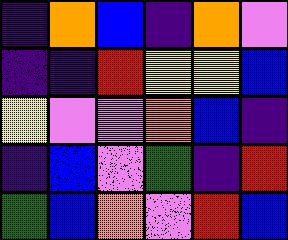[["indigo", "orange", "blue", "indigo", "orange", "violet"], ["indigo", "indigo", "red", "yellow", "yellow", "blue"], ["yellow", "violet", "violet", "orange", "blue", "indigo"], ["indigo", "blue", "violet", "green", "indigo", "red"], ["green", "blue", "orange", "violet", "red", "blue"]]